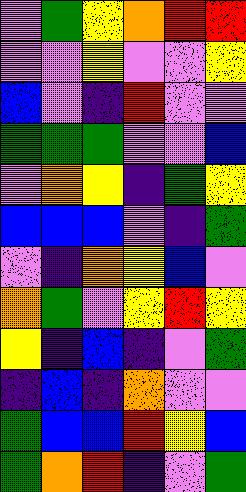[["violet", "green", "yellow", "orange", "red", "red"], ["violet", "violet", "yellow", "violet", "violet", "yellow"], ["blue", "violet", "indigo", "red", "violet", "violet"], ["green", "green", "green", "violet", "violet", "blue"], ["violet", "orange", "yellow", "indigo", "green", "yellow"], ["blue", "blue", "blue", "violet", "indigo", "green"], ["violet", "indigo", "orange", "yellow", "blue", "violet"], ["orange", "green", "violet", "yellow", "red", "yellow"], ["yellow", "indigo", "blue", "indigo", "violet", "green"], ["indigo", "blue", "indigo", "orange", "violet", "violet"], ["green", "blue", "blue", "red", "yellow", "blue"], ["green", "orange", "red", "indigo", "violet", "green"]]